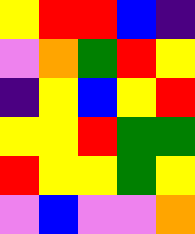[["yellow", "red", "red", "blue", "indigo"], ["violet", "orange", "green", "red", "yellow"], ["indigo", "yellow", "blue", "yellow", "red"], ["yellow", "yellow", "red", "green", "green"], ["red", "yellow", "yellow", "green", "yellow"], ["violet", "blue", "violet", "violet", "orange"]]